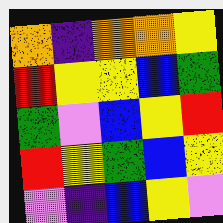[["orange", "indigo", "orange", "orange", "yellow"], ["red", "yellow", "yellow", "blue", "green"], ["green", "violet", "blue", "yellow", "red"], ["red", "yellow", "green", "blue", "yellow"], ["violet", "indigo", "blue", "yellow", "violet"]]